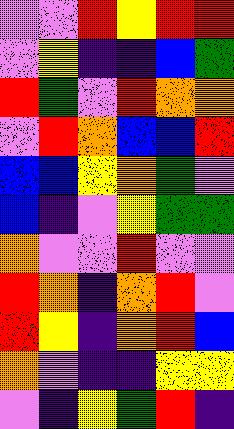[["violet", "violet", "red", "yellow", "red", "red"], ["violet", "yellow", "indigo", "indigo", "blue", "green"], ["red", "green", "violet", "red", "orange", "orange"], ["violet", "red", "orange", "blue", "blue", "red"], ["blue", "blue", "yellow", "orange", "green", "violet"], ["blue", "indigo", "violet", "yellow", "green", "green"], ["orange", "violet", "violet", "red", "violet", "violet"], ["red", "orange", "indigo", "orange", "red", "violet"], ["red", "yellow", "indigo", "orange", "red", "blue"], ["orange", "violet", "indigo", "indigo", "yellow", "yellow"], ["violet", "indigo", "yellow", "green", "red", "indigo"]]